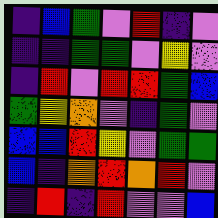[["indigo", "blue", "green", "violet", "red", "indigo", "violet"], ["indigo", "indigo", "green", "green", "violet", "yellow", "violet"], ["indigo", "red", "violet", "red", "red", "green", "blue"], ["green", "yellow", "orange", "violet", "indigo", "green", "violet"], ["blue", "blue", "red", "yellow", "violet", "green", "green"], ["blue", "indigo", "orange", "red", "orange", "red", "violet"], ["indigo", "red", "indigo", "red", "violet", "violet", "blue"]]